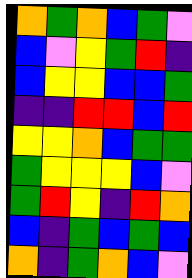[["orange", "green", "orange", "blue", "green", "violet"], ["blue", "violet", "yellow", "green", "red", "indigo"], ["blue", "yellow", "yellow", "blue", "blue", "green"], ["indigo", "indigo", "red", "red", "blue", "red"], ["yellow", "yellow", "orange", "blue", "green", "green"], ["green", "yellow", "yellow", "yellow", "blue", "violet"], ["green", "red", "yellow", "indigo", "red", "orange"], ["blue", "indigo", "green", "blue", "green", "blue"], ["orange", "indigo", "green", "orange", "blue", "violet"]]